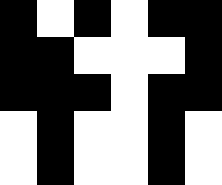[["black", "white", "black", "white", "black", "black"], ["black", "black", "white", "white", "white", "black"], ["black", "black", "black", "white", "black", "black"], ["white", "black", "white", "white", "black", "white"], ["white", "black", "white", "white", "black", "white"]]